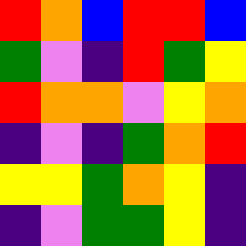[["red", "orange", "blue", "red", "red", "blue"], ["green", "violet", "indigo", "red", "green", "yellow"], ["red", "orange", "orange", "violet", "yellow", "orange"], ["indigo", "violet", "indigo", "green", "orange", "red"], ["yellow", "yellow", "green", "orange", "yellow", "indigo"], ["indigo", "violet", "green", "green", "yellow", "indigo"]]